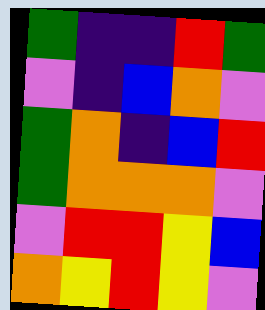[["green", "indigo", "indigo", "red", "green"], ["violet", "indigo", "blue", "orange", "violet"], ["green", "orange", "indigo", "blue", "red"], ["green", "orange", "orange", "orange", "violet"], ["violet", "red", "red", "yellow", "blue"], ["orange", "yellow", "red", "yellow", "violet"]]